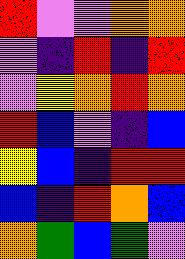[["red", "violet", "violet", "orange", "orange"], ["violet", "indigo", "red", "indigo", "red"], ["violet", "yellow", "orange", "red", "orange"], ["red", "blue", "violet", "indigo", "blue"], ["yellow", "blue", "indigo", "red", "red"], ["blue", "indigo", "red", "orange", "blue"], ["orange", "green", "blue", "green", "violet"]]